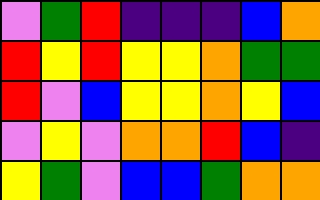[["violet", "green", "red", "indigo", "indigo", "indigo", "blue", "orange"], ["red", "yellow", "red", "yellow", "yellow", "orange", "green", "green"], ["red", "violet", "blue", "yellow", "yellow", "orange", "yellow", "blue"], ["violet", "yellow", "violet", "orange", "orange", "red", "blue", "indigo"], ["yellow", "green", "violet", "blue", "blue", "green", "orange", "orange"]]